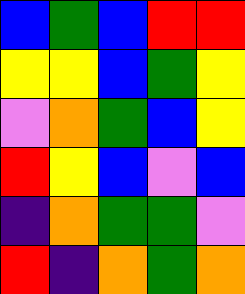[["blue", "green", "blue", "red", "red"], ["yellow", "yellow", "blue", "green", "yellow"], ["violet", "orange", "green", "blue", "yellow"], ["red", "yellow", "blue", "violet", "blue"], ["indigo", "orange", "green", "green", "violet"], ["red", "indigo", "orange", "green", "orange"]]